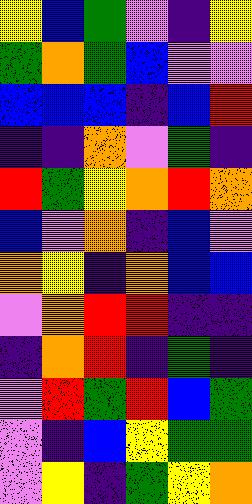[["yellow", "blue", "green", "violet", "indigo", "yellow"], ["green", "orange", "green", "blue", "violet", "violet"], ["blue", "blue", "blue", "indigo", "blue", "red"], ["indigo", "indigo", "orange", "violet", "green", "indigo"], ["red", "green", "yellow", "orange", "red", "orange"], ["blue", "violet", "orange", "indigo", "blue", "violet"], ["orange", "yellow", "indigo", "orange", "blue", "blue"], ["violet", "orange", "red", "red", "indigo", "indigo"], ["indigo", "orange", "red", "indigo", "green", "indigo"], ["violet", "red", "green", "red", "blue", "green"], ["violet", "indigo", "blue", "yellow", "green", "green"], ["violet", "yellow", "indigo", "green", "yellow", "orange"]]